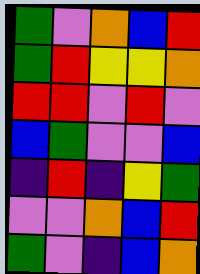[["green", "violet", "orange", "blue", "red"], ["green", "red", "yellow", "yellow", "orange"], ["red", "red", "violet", "red", "violet"], ["blue", "green", "violet", "violet", "blue"], ["indigo", "red", "indigo", "yellow", "green"], ["violet", "violet", "orange", "blue", "red"], ["green", "violet", "indigo", "blue", "orange"]]